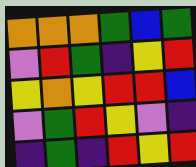[["orange", "orange", "orange", "green", "blue", "green"], ["violet", "red", "green", "indigo", "yellow", "red"], ["yellow", "orange", "yellow", "red", "red", "blue"], ["violet", "green", "red", "yellow", "violet", "indigo"], ["indigo", "green", "indigo", "red", "yellow", "red"]]